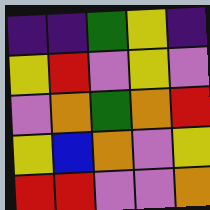[["indigo", "indigo", "green", "yellow", "indigo"], ["yellow", "red", "violet", "yellow", "violet"], ["violet", "orange", "green", "orange", "red"], ["yellow", "blue", "orange", "violet", "yellow"], ["red", "red", "violet", "violet", "orange"]]